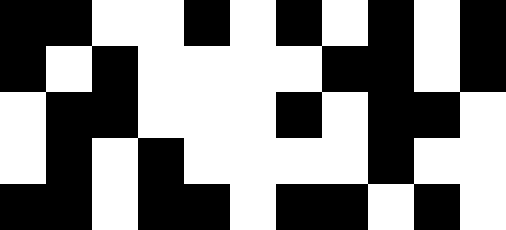[["black", "black", "white", "white", "black", "white", "black", "white", "black", "white", "black"], ["black", "white", "black", "white", "white", "white", "white", "black", "black", "white", "black"], ["white", "black", "black", "white", "white", "white", "black", "white", "black", "black", "white"], ["white", "black", "white", "black", "white", "white", "white", "white", "black", "white", "white"], ["black", "black", "white", "black", "black", "white", "black", "black", "white", "black", "white"]]